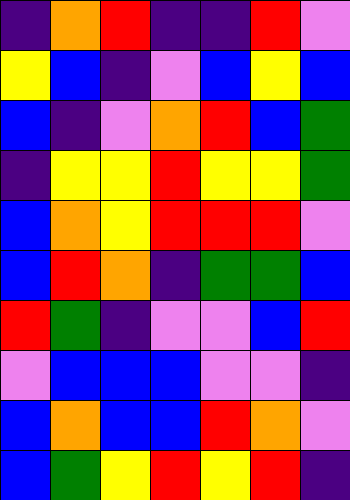[["indigo", "orange", "red", "indigo", "indigo", "red", "violet"], ["yellow", "blue", "indigo", "violet", "blue", "yellow", "blue"], ["blue", "indigo", "violet", "orange", "red", "blue", "green"], ["indigo", "yellow", "yellow", "red", "yellow", "yellow", "green"], ["blue", "orange", "yellow", "red", "red", "red", "violet"], ["blue", "red", "orange", "indigo", "green", "green", "blue"], ["red", "green", "indigo", "violet", "violet", "blue", "red"], ["violet", "blue", "blue", "blue", "violet", "violet", "indigo"], ["blue", "orange", "blue", "blue", "red", "orange", "violet"], ["blue", "green", "yellow", "red", "yellow", "red", "indigo"]]